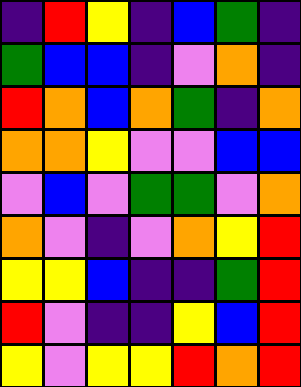[["indigo", "red", "yellow", "indigo", "blue", "green", "indigo"], ["green", "blue", "blue", "indigo", "violet", "orange", "indigo"], ["red", "orange", "blue", "orange", "green", "indigo", "orange"], ["orange", "orange", "yellow", "violet", "violet", "blue", "blue"], ["violet", "blue", "violet", "green", "green", "violet", "orange"], ["orange", "violet", "indigo", "violet", "orange", "yellow", "red"], ["yellow", "yellow", "blue", "indigo", "indigo", "green", "red"], ["red", "violet", "indigo", "indigo", "yellow", "blue", "red"], ["yellow", "violet", "yellow", "yellow", "red", "orange", "red"]]